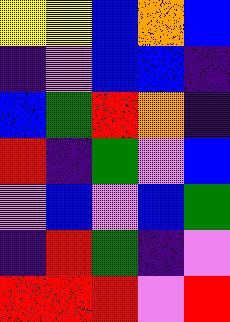[["yellow", "yellow", "blue", "orange", "blue"], ["indigo", "violet", "blue", "blue", "indigo"], ["blue", "green", "red", "orange", "indigo"], ["red", "indigo", "green", "violet", "blue"], ["violet", "blue", "violet", "blue", "green"], ["indigo", "red", "green", "indigo", "violet"], ["red", "red", "red", "violet", "red"]]